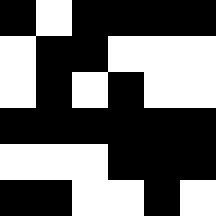[["black", "white", "black", "black", "black", "black"], ["white", "black", "black", "white", "white", "white"], ["white", "black", "white", "black", "white", "white"], ["black", "black", "black", "black", "black", "black"], ["white", "white", "white", "black", "black", "black"], ["black", "black", "white", "white", "black", "white"]]